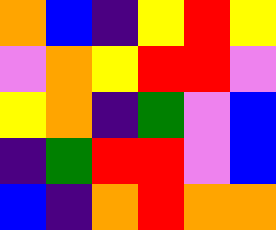[["orange", "blue", "indigo", "yellow", "red", "yellow"], ["violet", "orange", "yellow", "red", "red", "violet"], ["yellow", "orange", "indigo", "green", "violet", "blue"], ["indigo", "green", "red", "red", "violet", "blue"], ["blue", "indigo", "orange", "red", "orange", "orange"]]